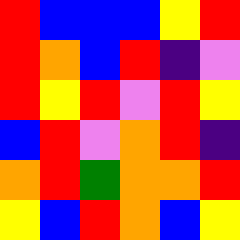[["red", "blue", "blue", "blue", "yellow", "red"], ["red", "orange", "blue", "red", "indigo", "violet"], ["red", "yellow", "red", "violet", "red", "yellow"], ["blue", "red", "violet", "orange", "red", "indigo"], ["orange", "red", "green", "orange", "orange", "red"], ["yellow", "blue", "red", "orange", "blue", "yellow"]]